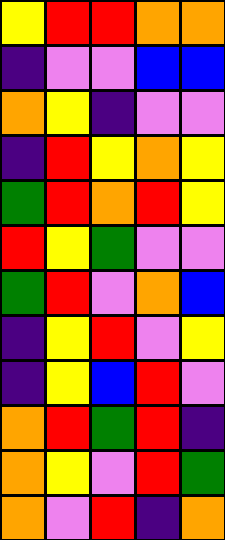[["yellow", "red", "red", "orange", "orange"], ["indigo", "violet", "violet", "blue", "blue"], ["orange", "yellow", "indigo", "violet", "violet"], ["indigo", "red", "yellow", "orange", "yellow"], ["green", "red", "orange", "red", "yellow"], ["red", "yellow", "green", "violet", "violet"], ["green", "red", "violet", "orange", "blue"], ["indigo", "yellow", "red", "violet", "yellow"], ["indigo", "yellow", "blue", "red", "violet"], ["orange", "red", "green", "red", "indigo"], ["orange", "yellow", "violet", "red", "green"], ["orange", "violet", "red", "indigo", "orange"]]